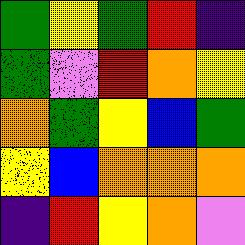[["green", "yellow", "green", "red", "indigo"], ["green", "violet", "red", "orange", "yellow"], ["orange", "green", "yellow", "blue", "green"], ["yellow", "blue", "orange", "orange", "orange"], ["indigo", "red", "yellow", "orange", "violet"]]